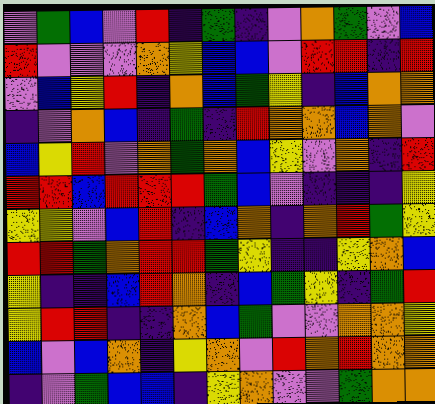[["violet", "green", "blue", "violet", "red", "indigo", "green", "indigo", "violet", "orange", "green", "violet", "blue"], ["red", "violet", "violet", "violet", "orange", "yellow", "blue", "blue", "violet", "red", "red", "indigo", "red"], ["violet", "blue", "yellow", "red", "indigo", "orange", "blue", "green", "yellow", "indigo", "blue", "orange", "orange"], ["indigo", "violet", "orange", "blue", "indigo", "green", "indigo", "red", "orange", "orange", "blue", "orange", "violet"], ["blue", "yellow", "red", "violet", "orange", "green", "orange", "blue", "yellow", "violet", "orange", "indigo", "red"], ["red", "red", "blue", "red", "red", "red", "green", "blue", "violet", "indigo", "indigo", "indigo", "yellow"], ["yellow", "yellow", "violet", "blue", "red", "indigo", "blue", "orange", "indigo", "orange", "red", "green", "yellow"], ["red", "red", "green", "orange", "red", "red", "green", "yellow", "indigo", "indigo", "yellow", "orange", "blue"], ["yellow", "indigo", "indigo", "blue", "red", "orange", "indigo", "blue", "green", "yellow", "indigo", "green", "red"], ["yellow", "red", "red", "indigo", "indigo", "orange", "blue", "green", "violet", "violet", "orange", "orange", "yellow"], ["blue", "violet", "blue", "orange", "indigo", "yellow", "orange", "violet", "red", "orange", "red", "orange", "orange"], ["indigo", "violet", "green", "blue", "blue", "indigo", "yellow", "orange", "violet", "violet", "green", "orange", "orange"]]